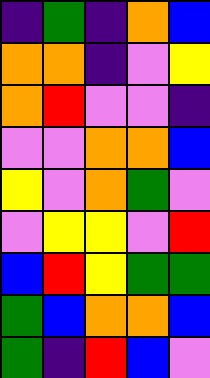[["indigo", "green", "indigo", "orange", "blue"], ["orange", "orange", "indigo", "violet", "yellow"], ["orange", "red", "violet", "violet", "indigo"], ["violet", "violet", "orange", "orange", "blue"], ["yellow", "violet", "orange", "green", "violet"], ["violet", "yellow", "yellow", "violet", "red"], ["blue", "red", "yellow", "green", "green"], ["green", "blue", "orange", "orange", "blue"], ["green", "indigo", "red", "blue", "violet"]]